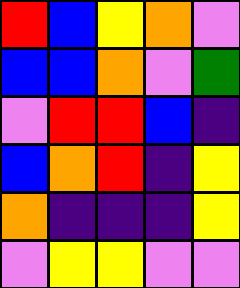[["red", "blue", "yellow", "orange", "violet"], ["blue", "blue", "orange", "violet", "green"], ["violet", "red", "red", "blue", "indigo"], ["blue", "orange", "red", "indigo", "yellow"], ["orange", "indigo", "indigo", "indigo", "yellow"], ["violet", "yellow", "yellow", "violet", "violet"]]